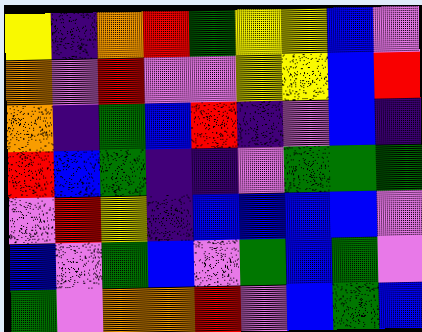[["yellow", "indigo", "orange", "red", "green", "yellow", "yellow", "blue", "violet"], ["orange", "violet", "red", "violet", "violet", "yellow", "yellow", "blue", "red"], ["orange", "indigo", "green", "blue", "red", "indigo", "violet", "blue", "indigo"], ["red", "blue", "green", "indigo", "indigo", "violet", "green", "green", "green"], ["violet", "red", "yellow", "indigo", "blue", "blue", "blue", "blue", "violet"], ["blue", "violet", "green", "blue", "violet", "green", "blue", "green", "violet"], ["green", "violet", "orange", "orange", "red", "violet", "blue", "green", "blue"]]